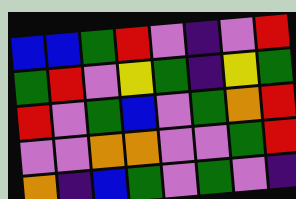[["blue", "blue", "green", "red", "violet", "indigo", "violet", "red"], ["green", "red", "violet", "yellow", "green", "indigo", "yellow", "green"], ["red", "violet", "green", "blue", "violet", "green", "orange", "red"], ["violet", "violet", "orange", "orange", "violet", "violet", "green", "red"], ["orange", "indigo", "blue", "green", "violet", "green", "violet", "indigo"]]